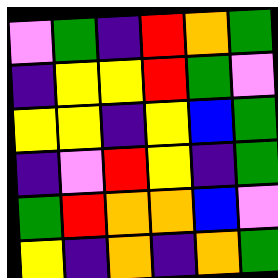[["violet", "green", "indigo", "red", "orange", "green"], ["indigo", "yellow", "yellow", "red", "green", "violet"], ["yellow", "yellow", "indigo", "yellow", "blue", "green"], ["indigo", "violet", "red", "yellow", "indigo", "green"], ["green", "red", "orange", "orange", "blue", "violet"], ["yellow", "indigo", "orange", "indigo", "orange", "green"]]